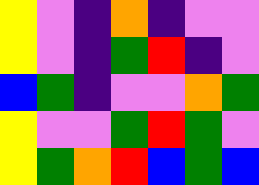[["yellow", "violet", "indigo", "orange", "indigo", "violet", "violet"], ["yellow", "violet", "indigo", "green", "red", "indigo", "violet"], ["blue", "green", "indigo", "violet", "violet", "orange", "green"], ["yellow", "violet", "violet", "green", "red", "green", "violet"], ["yellow", "green", "orange", "red", "blue", "green", "blue"]]